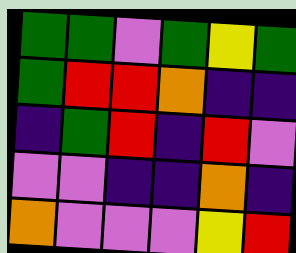[["green", "green", "violet", "green", "yellow", "green"], ["green", "red", "red", "orange", "indigo", "indigo"], ["indigo", "green", "red", "indigo", "red", "violet"], ["violet", "violet", "indigo", "indigo", "orange", "indigo"], ["orange", "violet", "violet", "violet", "yellow", "red"]]